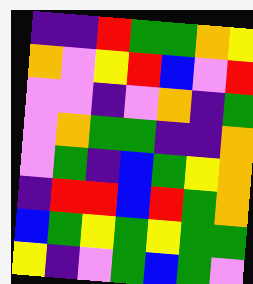[["indigo", "indigo", "red", "green", "green", "orange", "yellow"], ["orange", "violet", "yellow", "red", "blue", "violet", "red"], ["violet", "violet", "indigo", "violet", "orange", "indigo", "green"], ["violet", "orange", "green", "green", "indigo", "indigo", "orange"], ["violet", "green", "indigo", "blue", "green", "yellow", "orange"], ["indigo", "red", "red", "blue", "red", "green", "orange"], ["blue", "green", "yellow", "green", "yellow", "green", "green"], ["yellow", "indigo", "violet", "green", "blue", "green", "violet"]]